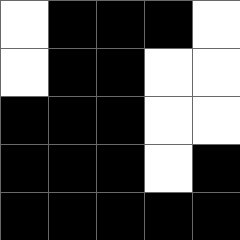[["white", "black", "black", "black", "white"], ["white", "black", "black", "white", "white"], ["black", "black", "black", "white", "white"], ["black", "black", "black", "white", "black"], ["black", "black", "black", "black", "black"]]